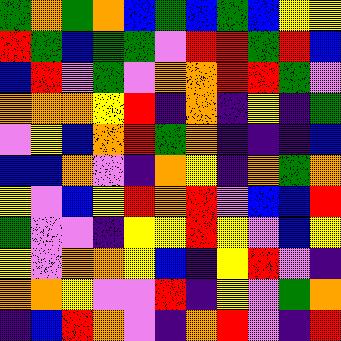[["green", "orange", "green", "orange", "blue", "green", "blue", "green", "blue", "yellow", "yellow"], ["red", "green", "blue", "green", "green", "violet", "red", "red", "green", "red", "blue"], ["blue", "red", "violet", "green", "violet", "orange", "orange", "red", "red", "green", "violet"], ["orange", "orange", "orange", "yellow", "red", "indigo", "orange", "indigo", "yellow", "indigo", "green"], ["violet", "yellow", "blue", "orange", "red", "green", "orange", "indigo", "indigo", "indigo", "blue"], ["blue", "blue", "orange", "violet", "indigo", "orange", "yellow", "indigo", "orange", "green", "orange"], ["yellow", "violet", "blue", "yellow", "red", "orange", "red", "violet", "blue", "blue", "red"], ["green", "violet", "violet", "indigo", "yellow", "yellow", "red", "yellow", "violet", "blue", "yellow"], ["yellow", "violet", "orange", "orange", "yellow", "blue", "indigo", "yellow", "red", "violet", "indigo"], ["orange", "orange", "yellow", "violet", "violet", "red", "indigo", "yellow", "violet", "green", "orange"], ["indigo", "blue", "red", "orange", "violet", "indigo", "orange", "red", "violet", "indigo", "red"]]